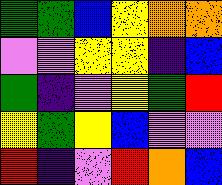[["green", "green", "blue", "yellow", "orange", "orange"], ["violet", "violet", "yellow", "yellow", "indigo", "blue"], ["green", "indigo", "violet", "yellow", "green", "red"], ["yellow", "green", "yellow", "blue", "violet", "violet"], ["red", "indigo", "violet", "red", "orange", "blue"]]